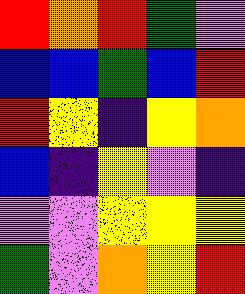[["red", "orange", "red", "green", "violet"], ["blue", "blue", "green", "blue", "red"], ["red", "yellow", "indigo", "yellow", "orange"], ["blue", "indigo", "yellow", "violet", "indigo"], ["violet", "violet", "yellow", "yellow", "yellow"], ["green", "violet", "orange", "yellow", "red"]]